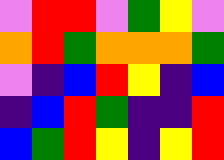[["violet", "red", "red", "violet", "green", "yellow", "violet"], ["orange", "red", "green", "orange", "orange", "orange", "green"], ["violet", "indigo", "blue", "red", "yellow", "indigo", "blue"], ["indigo", "blue", "red", "green", "indigo", "indigo", "red"], ["blue", "green", "red", "yellow", "indigo", "yellow", "red"]]